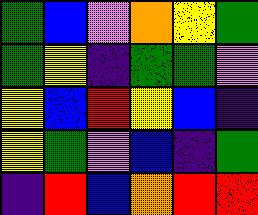[["green", "blue", "violet", "orange", "yellow", "green"], ["green", "yellow", "indigo", "green", "green", "violet"], ["yellow", "blue", "red", "yellow", "blue", "indigo"], ["yellow", "green", "violet", "blue", "indigo", "green"], ["indigo", "red", "blue", "orange", "red", "red"]]